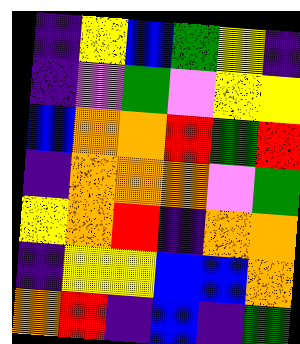[["indigo", "yellow", "blue", "green", "yellow", "indigo"], ["indigo", "violet", "green", "violet", "yellow", "yellow"], ["blue", "orange", "orange", "red", "green", "red"], ["indigo", "orange", "orange", "orange", "violet", "green"], ["yellow", "orange", "red", "indigo", "orange", "orange"], ["indigo", "yellow", "yellow", "blue", "blue", "orange"], ["orange", "red", "indigo", "blue", "indigo", "green"]]